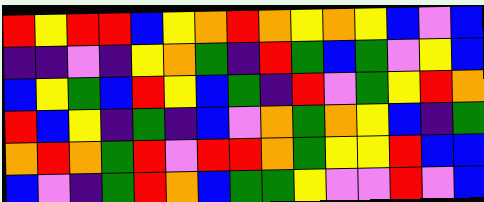[["red", "yellow", "red", "red", "blue", "yellow", "orange", "red", "orange", "yellow", "orange", "yellow", "blue", "violet", "blue"], ["indigo", "indigo", "violet", "indigo", "yellow", "orange", "green", "indigo", "red", "green", "blue", "green", "violet", "yellow", "blue"], ["blue", "yellow", "green", "blue", "red", "yellow", "blue", "green", "indigo", "red", "violet", "green", "yellow", "red", "orange"], ["red", "blue", "yellow", "indigo", "green", "indigo", "blue", "violet", "orange", "green", "orange", "yellow", "blue", "indigo", "green"], ["orange", "red", "orange", "green", "red", "violet", "red", "red", "orange", "green", "yellow", "yellow", "red", "blue", "blue"], ["blue", "violet", "indigo", "green", "red", "orange", "blue", "green", "green", "yellow", "violet", "violet", "red", "violet", "blue"]]